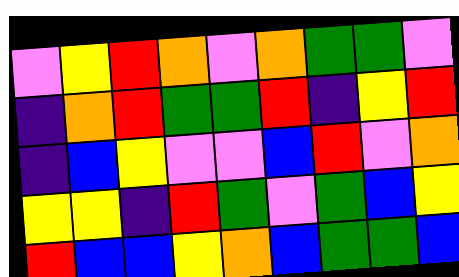[["violet", "yellow", "red", "orange", "violet", "orange", "green", "green", "violet"], ["indigo", "orange", "red", "green", "green", "red", "indigo", "yellow", "red"], ["indigo", "blue", "yellow", "violet", "violet", "blue", "red", "violet", "orange"], ["yellow", "yellow", "indigo", "red", "green", "violet", "green", "blue", "yellow"], ["red", "blue", "blue", "yellow", "orange", "blue", "green", "green", "blue"]]